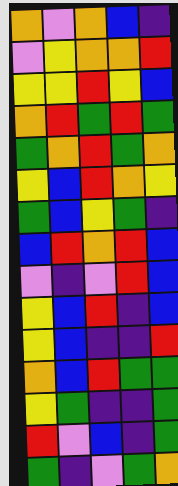[["orange", "violet", "orange", "blue", "indigo"], ["violet", "yellow", "orange", "orange", "red"], ["yellow", "yellow", "red", "yellow", "blue"], ["orange", "red", "green", "red", "green"], ["green", "orange", "red", "green", "orange"], ["yellow", "blue", "red", "orange", "yellow"], ["green", "blue", "yellow", "green", "indigo"], ["blue", "red", "orange", "red", "blue"], ["violet", "indigo", "violet", "red", "blue"], ["yellow", "blue", "red", "indigo", "blue"], ["yellow", "blue", "indigo", "indigo", "red"], ["orange", "blue", "red", "green", "green"], ["yellow", "green", "indigo", "indigo", "green"], ["red", "violet", "blue", "indigo", "green"], ["green", "indigo", "violet", "green", "orange"]]